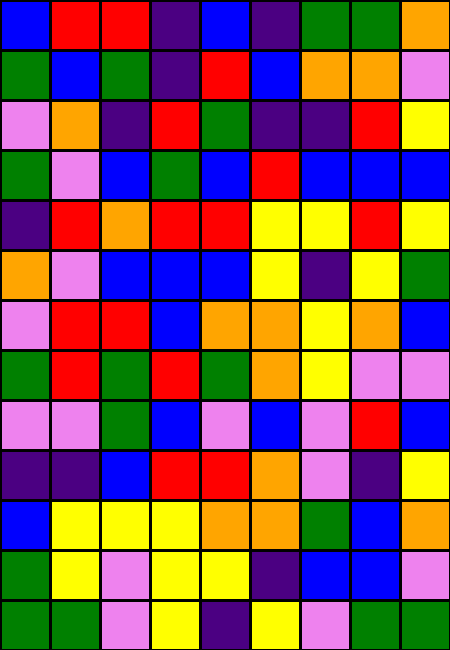[["blue", "red", "red", "indigo", "blue", "indigo", "green", "green", "orange"], ["green", "blue", "green", "indigo", "red", "blue", "orange", "orange", "violet"], ["violet", "orange", "indigo", "red", "green", "indigo", "indigo", "red", "yellow"], ["green", "violet", "blue", "green", "blue", "red", "blue", "blue", "blue"], ["indigo", "red", "orange", "red", "red", "yellow", "yellow", "red", "yellow"], ["orange", "violet", "blue", "blue", "blue", "yellow", "indigo", "yellow", "green"], ["violet", "red", "red", "blue", "orange", "orange", "yellow", "orange", "blue"], ["green", "red", "green", "red", "green", "orange", "yellow", "violet", "violet"], ["violet", "violet", "green", "blue", "violet", "blue", "violet", "red", "blue"], ["indigo", "indigo", "blue", "red", "red", "orange", "violet", "indigo", "yellow"], ["blue", "yellow", "yellow", "yellow", "orange", "orange", "green", "blue", "orange"], ["green", "yellow", "violet", "yellow", "yellow", "indigo", "blue", "blue", "violet"], ["green", "green", "violet", "yellow", "indigo", "yellow", "violet", "green", "green"]]